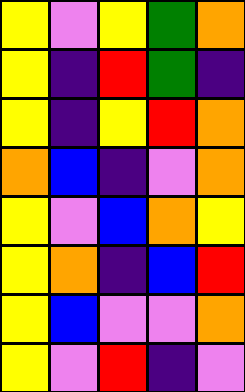[["yellow", "violet", "yellow", "green", "orange"], ["yellow", "indigo", "red", "green", "indigo"], ["yellow", "indigo", "yellow", "red", "orange"], ["orange", "blue", "indigo", "violet", "orange"], ["yellow", "violet", "blue", "orange", "yellow"], ["yellow", "orange", "indigo", "blue", "red"], ["yellow", "blue", "violet", "violet", "orange"], ["yellow", "violet", "red", "indigo", "violet"]]